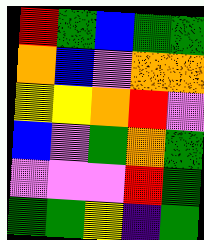[["red", "green", "blue", "green", "green"], ["orange", "blue", "violet", "orange", "orange"], ["yellow", "yellow", "orange", "red", "violet"], ["blue", "violet", "green", "orange", "green"], ["violet", "violet", "violet", "red", "green"], ["green", "green", "yellow", "indigo", "green"]]